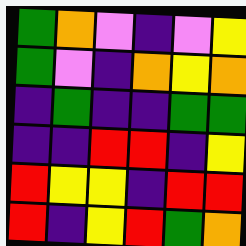[["green", "orange", "violet", "indigo", "violet", "yellow"], ["green", "violet", "indigo", "orange", "yellow", "orange"], ["indigo", "green", "indigo", "indigo", "green", "green"], ["indigo", "indigo", "red", "red", "indigo", "yellow"], ["red", "yellow", "yellow", "indigo", "red", "red"], ["red", "indigo", "yellow", "red", "green", "orange"]]